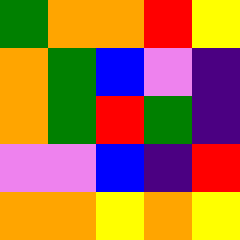[["green", "orange", "orange", "red", "yellow"], ["orange", "green", "blue", "violet", "indigo"], ["orange", "green", "red", "green", "indigo"], ["violet", "violet", "blue", "indigo", "red"], ["orange", "orange", "yellow", "orange", "yellow"]]